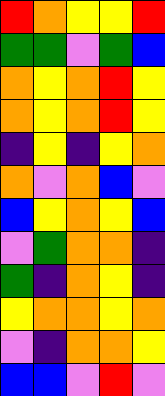[["red", "orange", "yellow", "yellow", "red"], ["green", "green", "violet", "green", "blue"], ["orange", "yellow", "orange", "red", "yellow"], ["orange", "yellow", "orange", "red", "yellow"], ["indigo", "yellow", "indigo", "yellow", "orange"], ["orange", "violet", "orange", "blue", "violet"], ["blue", "yellow", "orange", "yellow", "blue"], ["violet", "green", "orange", "orange", "indigo"], ["green", "indigo", "orange", "yellow", "indigo"], ["yellow", "orange", "orange", "yellow", "orange"], ["violet", "indigo", "orange", "orange", "yellow"], ["blue", "blue", "violet", "red", "violet"]]